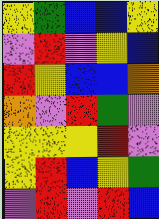[["yellow", "green", "blue", "blue", "yellow"], ["violet", "red", "violet", "yellow", "blue"], ["red", "yellow", "blue", "blue", "orange"], ["orange", "violet", "red", "green", "violet"], ["yellow", "yellow", "yellow", "red", "violet"], ["yellow", "red", "blue", "yellow", "green"], ["violet", "red", "violet", "red", "blue"]]